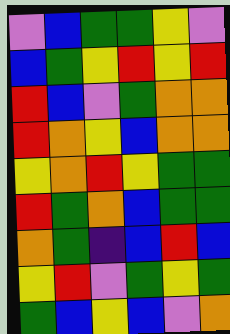[["violet", "blue", "green", "green", "yellow", "violet"], ["blue", "green", "yellow", "red", "yellow", "red"], ["red", "blue", "violet", "green", "orange", "orange"], ["red", "orange", "yellow", "blue", "orange", "orange"], ["yellow", "orange", "red", "yellow", "green", "green"], ["red", "green", "orange", "blue", "green", "green"], ["orange", "green", "indigo", "blue", "red", "blue"], ["yellow", "red", "violet", "green", "yellow", "green"], ["green", "blue", "yellow", "blue", "violet", "orange"]]